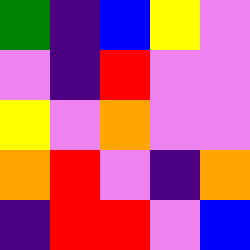[["green", "indigo", "blue", "yellow", "violet"], ["violet", "indigo", "red", "violet", "violet"], ["yellow", "violet", "orange", "violet", "violet"], ["orange", "red", "violet", "indigo", "orange"], ["indigo", "red", "red", "violet", "blue"]]